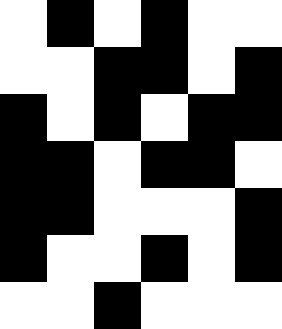[["white", "black", "white", "black", "white", "white"], ["white", "white", "black", "black", "white", "black"], ["black", "white", "black", "white", "black", "black"], ["black", "black", "white", "black", "black", "white"], ["black", "black", "white", "white", "white", "black"], ["black", "white", "white", "black", "white", "black"], ["white", "white", "black", "white", "white", "white"]]